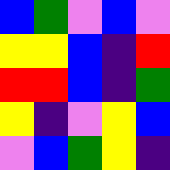[["blue", "green", "violet", "blue", "violet"], ["yellow", "yellow", "blue", "indigo", "red"], ["red", "red", "blue", "indigo", "green"], ["yellow", "indigo", "violet", "yellow", "blue"], ["violet", "blue", "green", "yellow", "indigo"]]